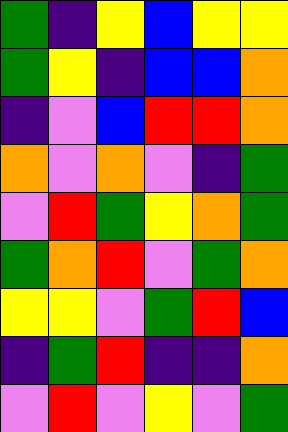[["green", "indigo", "yellow", "blue", "yellow", "yellow"], ["green", "yellow", "indigo", "blue", "blue", "orange"], ["indigo", "violet", "blue", "red", "red", "orange"], ["orange", "violet", "orange", "violet", "indigo", "green"], ["violet", "red", "green", "yellow", "orange", "green"], ["green", "orange", "red", "violet", "green", "orange"], ["yellow", "yellow", "violet", "green", "red", "blue"], ["indigo", "green", "red", "indigo", "indigo", "orange"], ["violet", "red", "violet", "yellow", "violet", "green"]]